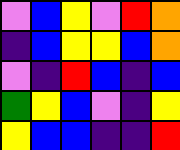[["violet", "blue", "yellow", "violet", "red", "orange"], ["indigo", "blue", "yellow", "yellow", "blue", "orange"], ["violet", "indigo", "red", "blue", "indigo", "blue"], ["green", "yellow", "blue", "violet", "indigo", "yellow"], ["yellow", "blue", "blue", "indigo", "indigo", "red"]]